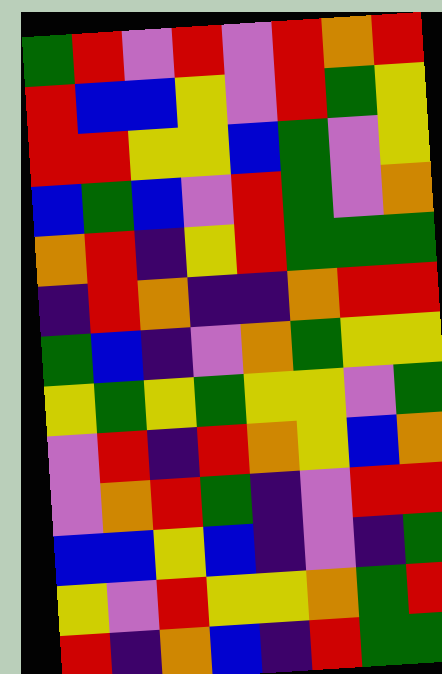[["green", "red", "violet", "red", "violet", "red", "orange", "red"], ["red", "blue", "blue", "yellow", "violet", "red", "green", "yellow"], ["red", "red", "yellow", "yellow", "blue", "green", "violet", "yellow"], ["blue", "green", "blue", "violet", "red", "green", "violet", "orange"], ["orange", "red", "indigo", "yellow", "red", "green", "green", "green"], ["indigo", "red", "orange", "indigo", "indigo", "orange", "red", "red"], ["green", "blue", "indigo", "violet", "orange", "green", "yellow", "yellow"], ["yellow", "green", "yellow", "green", "yellow", "yellow", "violet", "green"], ["violet", "red", "indigo", "red", "orange", "yellow", "blue", "orange"], ["violet", "orange", "red", "green", "indigo", "violet", "red", "red"], ["blue", "blue", "yellow", "blue", "indigo", "violet", "indigo", "green"], ["yellow", "violet", "red", "yellow", "yellow", "orange", "green", "red"], ["red", "indigo", "orange", "blue", "indigo", "red", "green", "green"]]